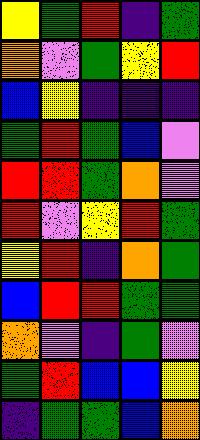[["yellow", "green", "red", "indigo", "green"], ["orange", "violet", "green", "yellow", "red"], ["blue", "yellow", "indigo", "indigo", "indigo"], ["green", "red", "green", "blue", "violet"], ["red", "red", "green", "orange", "violet"], ["red", "violet", "yellow", "red", "green"], ["yellow", "red", "indigo", "orange", "green"], ["blue", "red", "red", "green", "green"], ["orange", "violet", "indigo", "green", "violet"], ["green", "red", "blue", "blue", "yellow"], ["indigo", "green", "green", "blue", "orange"]]